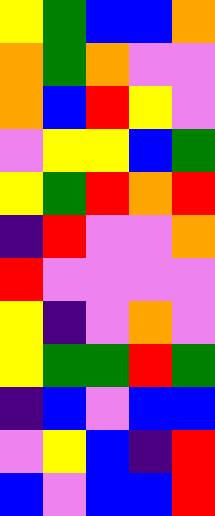[["yellow", "green", "blue", "blue", "orange"], ["orange", "green", "orange", "violet", "violet"], ["orange", "blue", "red", "yellow", "violet"], ["violet", "yellow", "yellow", "blue", "green"], ["yellow", "green", "red", "orange", "red"], ["indigo", "red", "violet", "violet", "orange"], ["red", "violet", "violet", "violet", "violet"], ["yellow", "indigo", "violet", "orange", "violet"], ["yellow", "green", "green", "red", "green"], ["indigo", "blue", "violet", "blue", "blue"], ["violet", "yellow", "blue", "indigo", "red"], ["blue", "violet", "blue", "blue", "red"]]